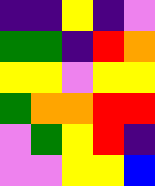[["indigo", "indigo", "yellow", "indigo", "violet"], ["green", "green", "indigo", "red", "orange"], ["yellow", "yellow", "violet", "yellow", "yellow"], ["green", "orange", "orange", "red", "red"], ["violet", "green", "yellow", "red", "indigo"], ["violet", "violet", "yellow", "yellow", "blue"]]